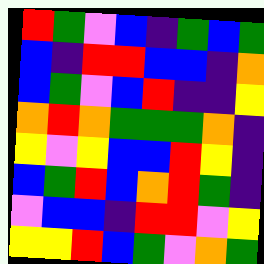[["red", "green", "violet", "blue", "indigo", "green", "blue", "green"], ["blue", "indigo", "red", "red", "blue", "blue", "indigo", "orange"], ["blue", "green", "violet", "blue", "red", "indigo", "indigo", "yellow"], ["orange", "red", "orange", "green", "green", "green", "orange", "indigo"], ["yellow", "violet", "yellow", "blue", "blue", "red", "yellow", "indigo"], ["blue", "green", "red", "blue", "orange", "red", "green", "indigo"], ["violet", "blue", "blue", "indigo", "red", "red", "violet", "yellow"], ["yellow", "yellow", "red", "blue", "green", "violet", "orange", "green"]]